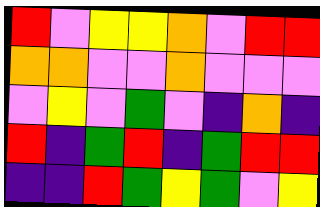[["red", "violet", "yellow", "yellow", "orange", "violet", "red", "red"], ["orange", "orange", "violet", "violet", "orange", "violet", "violet", "violet"], ["violet", "yellow", "violet", "green", "violet", "indigo", "orange", "indigo"], ["red", "indigo", "green", "red", "indigo", "green", "red", "red"], ["indigo", "indigo", "red", "green", "yellow", "green", "violet", "yellow"]]